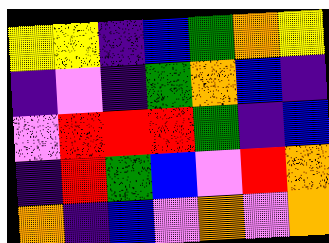[["yellow", "yellow", "indigo", "blue", "green", "orange", "yellow"], ["indigo", "violet", "indigo", "green", "orange", "blue", "indigo"], ["violet", "red", "red", "red", "green", "indigo", "blue"], ["indigo", "red", "green", "blue", "violet", "red", "orange"], ["orange", "indigo", "blue", "violet", "orange", "violet", "orange"]]